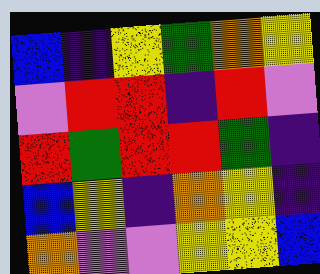[["blue", "indigo", "yellow", "green", "orange", "yellow"], ["violet", "red", "red", "indigo", "red", "violet"], ["red", "green", "red", "red", "green", "indigo"], ["blue", "yellow", "indigo", "orange", "yellow", "indigo"], ["orange", "violet", "violet", "yellow", "yellow", "blue"]]